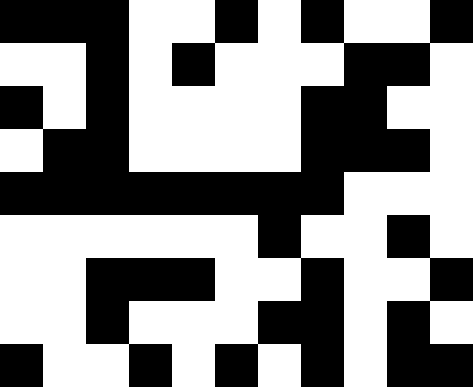[["black", "black", "black", "white", "white", "black", "white", "black", "white", "white", "black"], ["white", "white", "black", "white", "black", "white", "white", "white", "black", "black", "white"], ["black", "white", "black", "white", "white", "white", "white", "black", "black", "white", "white"], ["white", "black", "black", "white", "white", "white", "white", "black", "black", "black", "white"], ["black", "black", "black", "black", "black", "black", "black", "black", "white", "white", "white"], ["white", "white", "white", "white", "white", "white", "black", "white", "white", "black", "white"], ["white", "white", "black", "black", "black", "white", "white", "black", "white", "white", "black"], ["white", "white", "black", "white", "white", "white", "black", "black", "white", "black", "white"], ["black", "white", "white", "black", "white", "black", "white", "black", "white", "black", "black"]]